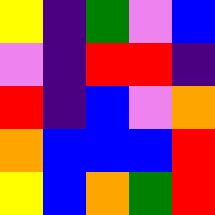[["yellow", "indigo", "green", "violet", "blue"], ["violet", "indigo", "red", "red", "indigo"], ["red", "indigo", "blue", "violet", "orange"], ["orange", "blue", "blue", "blue", "red"], ["yellow", "blue", "orange", "green", "red"]]